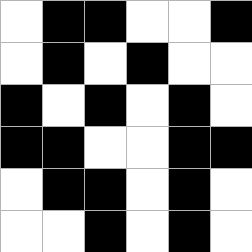[["white", "black", "black", "white", "white", "black"], ["white", "black", "white", "black", "white", "white"], ["black", "white", "black", "white", "black", "white"], ["black", "black", "white", "white", "black", "black"], ["white", "black", "black", "white", "black", "white"], ["white", "white", "black", "white", "black", "white"]]